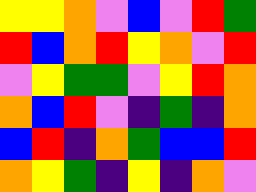[["yellow", "yellow", "orange", "violet", "blue", "violet", "red", "green"], ["red", "blue", "orange", "red", "yellow", "orange", "violet", "red"], ["violet", "yellow", "green", "green", "violet", "yellow", "red", "orange"], ["orange", "blue", "red", "violet", "indigo", "green", "indigo", "orange"], ["blue", "red", "indigo", "orange", "green", "blue", "blue", "red"], ["orange", "yellow", "green", "indigo", "yellow", "indigo", "orange", "violet"]]